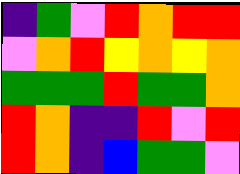[["indigo", "green", "violet", "red", "orange", "red", "red"], ["violet", "orange", "red", "yellow", "orange", "yellow", "orange"], ["green", "green", "green", "red", "green", "green", "orange"], ["red", "orange", "indigo", "indigo", "red", "violet", "red"], ["red", "orange", "indigo", "blue", "green", "green", "violet"]]